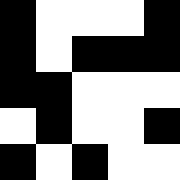[["black", "white", "white", "white", "black"], ["black", "white", "black", "black", "black"], ["black", "black", "white", "white", "white"], ["white", "black", "white", "white", "black"], ["black", "white", "black", "white", "white"]]